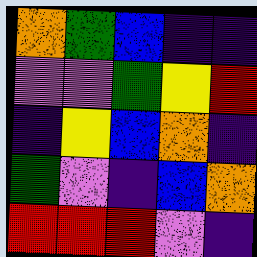[["orange", "green", "blue", "indigo", "indigo"], ["violet", "violet", "green", "yellow", "red"], ["indigo", "yellow", "blue", "orange", "indigo"], ["green", "violet", "indigo", "blue", "orange"], ["red", "red", "red", "violet", "indigo"]]